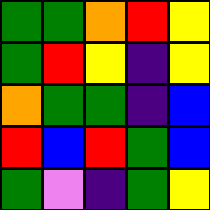[["green", "green", "orange", "red", "yellow"], ["green", "red", "yellow", "indigo", "yellow"], ["orange", "green", "green", "indigo", "blue"], ["red", "blue", "red", "green", "blue"], ["green", "violet", "indigo", "green", "yellow"]]